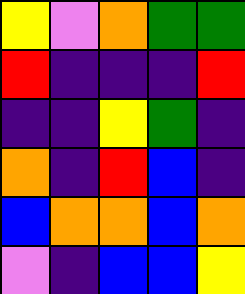[["yellow", "violet", "orange", "green", "green"], ["red", "indigo", "indigo", "indigo", "red"], ["indigo", "indigo", "yellow", "green", "indigo"], ["orange", "indigo", "red", "blue", "indigo"], ["blue", "orange", "orange", "blue", "orange"], ["violet", "indigo", "blue", "blue", "yellow"]]